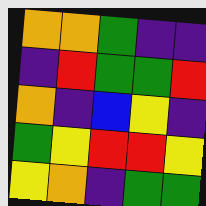[["orange", "orange", "green", "indigo", "indigo"], ["indigo", "red", "green", "green", "red"], ["orange", "indigo", "blue", "yellow", "indigo"], ["green", "yellow", "red", "red", "yellow"], ["yellow", "orange", "indigo", "green", "green"]]